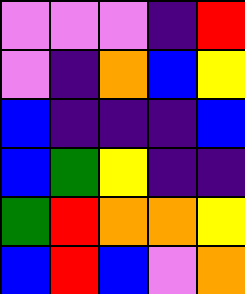[["violet", "violet", "violet", "indigo", "red"], ["violet", "indigo", "orange", "blue", "yellow"], ["blue", "indigo", "indigo", "indigo", "blue"], ["blue", "green", "yellow", "indigo", "indigo"], ["green", "red", "orange", "orange", "yellow"], ["blue", "red", "blue", "violet", "orange"]]